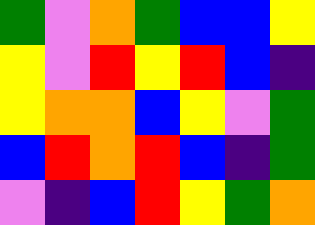[["green", "violet", "orange", "green", "blue", "blue", "yellow"], ["yellow", "violet", "red", "yellow", "red", "blue", "indigo"], ["yellow", "orange", "orange", "blue", "yellow", "violet", "green"], ["blue", "red", "orange", "red", "blue", "indigo", "green"], ["violet", "indigo", "blue", "red", "yellow", "green", "orange"]]